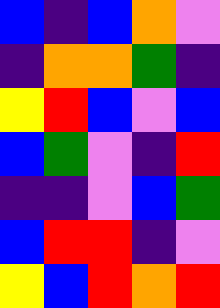[["blue", "indigo", "blue", "orange", "violet"], ["indigo", "orange", "orange", "green", "indigo"], ["yellow", "red", "blue", "violet", "blue"], ["blue", "green", "violet", "indigo", "red"], ["indigo", "indigo", "violet", "blue", "green"], ["blue", "red", "red", "indigo", "violet"], ["yellow", "blue", "red", "orange", "red"]]